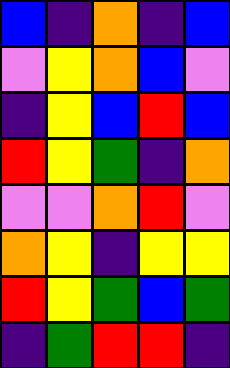[["blue", "indigo", "orange", "indigo", "blue"], ["violet", "yellow", "orange", "blue", "violet"], ["indigo", "yellow", "blue", "red", "blue"], ["red", "yellow", "green", "indigo", "orange"], ["violet", "violet", "orange", "red", "violet"], ["orange", "yellow", "indigo", "yellow", "yellow"], ["red", "yellow", "green", "blue", "green"], ["indigo", "green", "red", "red", "indigo"]]